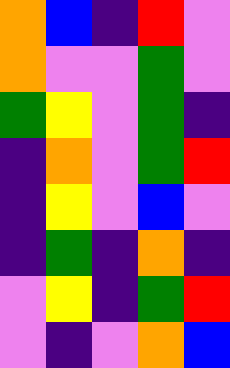[["orange", "blue", "indigo", "red", "violet"], ["orange", "violet", "violet", "green", "violet"], ["green", "yellow", "violet", "green", "indigo"], ["indigo", "orange", "violet", "green", "red"], ["indigo", "yellow", "violet", "blue", "violet"], ["indigo", "green", "indigo", "orange", "indigo"], ["violet", "yellow", "indigo", "green", "red"], ["violet", "indigo", "violet", "orange", "blue"]]